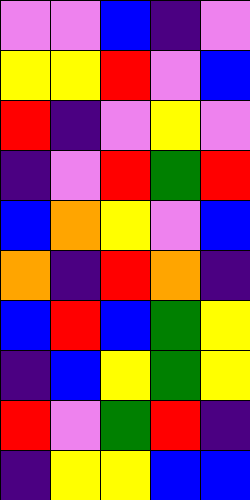[["violet", "violet", "blue", "indigo", "violet"], ["yellow", "yellow", "red", "violet", "blue"], ["red", "indigo", "violet", "yellow", "violet"], ["indigo", "violet", "red", "green", "red"], ["blue", "orange", "yellow", "violet", "blue"], ["orange", "indigo", "red", "orange", "indigo"], ["blue", "red", "blue", "green", "yellow"], ["indigo", "blue", "yellow", "green", "yellow"], ["red", "violet", "green", "red", "indigo"], ["indigo", "yellow", "yellow", "blue", "blue"]]